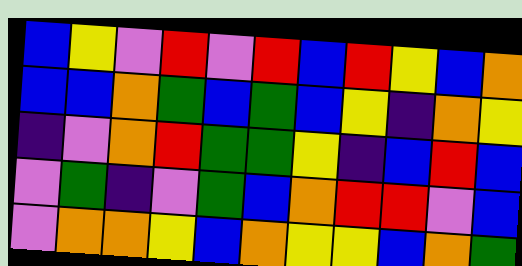[["blue", "yellow", "violet", "red", "violet", "red", "blue", "red", "yellow", "blue", "orange"], ["blue", "blue", "orange", "green", "blue", "green", "blue", "yellow", "indigo", "orange", "yellow"], ["indigo", "violet", "orange", "red", "green", "green", "yellow", "indigo", "blue", "red", "blue"], ["violet", "green", "indigo", "violet", "green", "blue", "orange", "red", "red", "violet", "blue"], ["violet", "orange", "orange", "yellow", "blue", "orange", "yellow", "yellow", "blue", "orange", "green"]]